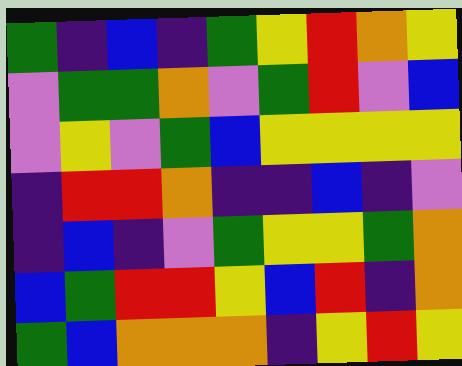[["green", "indigo", "blue", "indigo", "green", "yellow", "red", "orange", "yellow"], ["violet", "green", "green", "orange", "violet", "green", "red", "violet", "blue"], ["violet", "yellow", "violet", "green", "blue", "yellow", "yellow", "yellow", "yellow"], ["indigo", "red", "red", "orange", "indigo", "indigo", "blue", "indigo", "violet"], ["indigo", "blue", "indigo", "violet", "green", "yellow", "yellow", "green", "orange"], ["blue", "green", "red", "red", "yellow", "blue", "red", "indigo", "orange"], ["green", "blue", "orange", "orange", "orange", "indigo", "yellow", "red", "yellow"]]